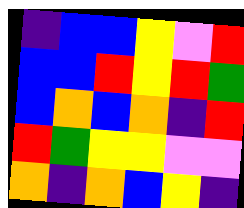[["indigo", "blue", "blue", "yellow", "violet", "red"], ["blue", "blue", "red", "yellow", "red", "green"], ["blue", "orange", "blue", "orange", "indigo", "red"], ["red", "green", "yellow", "yellow", "violet", "violet"], ["orange", "indigo", "orange", "blue", "yellow", "indigo"]]